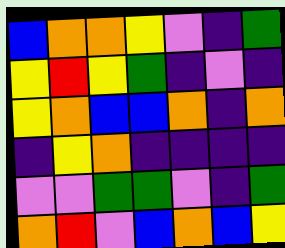[["blue", "orange", "orange", "yellow", "violet", "indigo", "green"], ["yellow", "red", "yellow", "green", "indigo", "violet", "indigo"], ["yellow", "orange", "blue", "blue", "orange", "indigo", "orange"], ["indigo", "yellow", "orange", "indigo", "indigo", "indigo", "indigo"], ["violet", "violet", "green", "green", "violet", "indigo", "green"], ["orange", "red", "violet", "blue", "orange", "blue", "yellow"]]